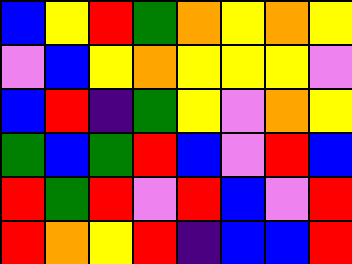[["blue", "yellow", "red", "green", "orange", "yellow", "orange", "yellow"], ["violet", "blue", "yellow", "orange", "yellow", "yellow", "yellow", "violet"], ["blue", "red", "indigo", "green", "yellow", "violet", "orange", "yellow"], ["green", "blue", "green", "red", "blue", "violet", "red", "blue"], ["red", "green", "red", "violet", "red", "blue", "violet", "red"], ["red", "orange", "yellow", "red", "indigo", "blue", "blue", "red"]]